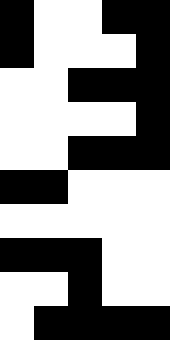[["black", "white", "white", "black", "black"], ["black", "white", "white", "white", "black"], ["white", "white", "black", "black", "black"], ["white", "white", "white", "white", "black"], ["white", "white", "black", "black", "black"], ["black", "black", "white", "white", "white"], ["white", "white", "white", "white", "white"], ["black", "black", "black", "white", "white"], ["white", "white", "black", "white", "white"], ["white", "black", "black", "black", "black"]]